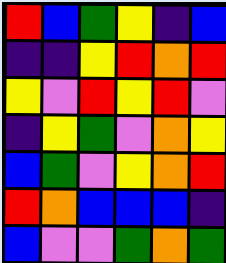[["red", "blue", "green", "yellow", "indigo", "blue"], ["indigo", "indigo", "yellow", "red", "orange", "red"], ["yellow", "violet", "red", "yellow", "red", "violet"], ["indigo", "yellow", "green", "violet", "orange", "yellow"], ["blue", "green", "violet", "yellow", "orange", "red"], ["red", "orange", "blue", "blue", "blue", "indigo"], ["blue", "violet", "violet", "green", "orange", "green"]]